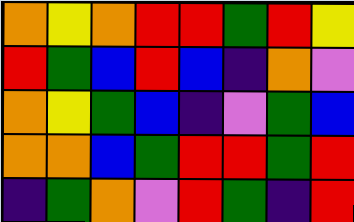[["orange", "yellow", "orange", "red", "red", "green", "red", "yellow"], ["red", "green", "blue", "red", "blue", "indigo", "orange", "violet"], ["orange", "yellow", "green", "blue", "indigo", "violet", "green", "blue"], ["orange", "orange", "blue", "green", "red", "red", "green", "red"], ["indigo", "green", "orange", "violet", "red", "green", "indigo", "red"]]